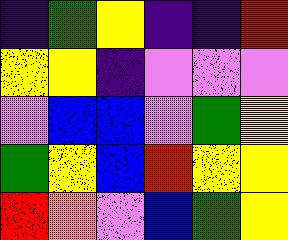[["indigo", "green", "yellow", "indigo", "indigo", "red"], ["yellow", "yellow", "indigo", "violet", "violet", "violet"], ["violet", "blue", "blue", "violet", "green", "yellow"], ["green", "yellow", "blue", "red", "yellow", "yellow"], ["red", "orange", "violet", "blue", "green", "yellow"]]